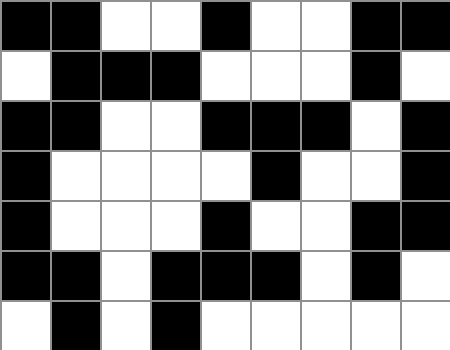[["black", "black", "white", "white", "black", "white", "white", "black", "black"], ["white", "black", "black", "black", "white", "white", "white", "black", "white"], ["black", "black", "white", "white", "black", "black", "black", "white", "black"], ["black", "white", "white", "white", "white", "black", "white", "white", "black"], ["black", "white", "white", "white", "black", "white", "white", "black", "black"], ["black", "black", "white", "black", "black", "black", "white", "black", "white"], ["white", "black", "white", "black", "white", "white", "white", "white", "white"]]